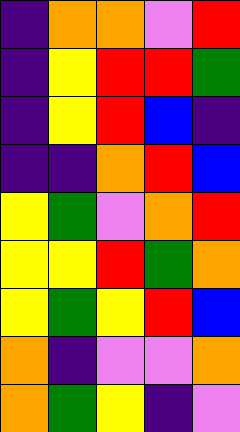[["indigo", "orange", "orange", "violet", "red"], ["indigo", "yellow", "red", "red", "green"], ["indigo", "yellow", "red", "blue", "indigo"], ["indigo", "indigo", "orange", "red", "blue"], ["yellow", "green", "violet", "orange", "red"], ["yellow", "yellow", "red", "green", "orange"], ["yellow", "green", "yellow", "red", "blue"], ["orange", "indigo", "violet", "violet", "orange"], ["orange", "green", "yellow", "indigo", "violet"]]